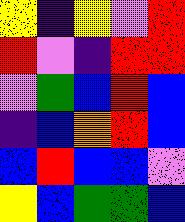[["yellow", "indigo", "yellow", "violet", "red"], ["red", "violet", "indigo", "red", "red"], ["violet", "green", "blue", "red", "blue"], ["indigo", "blue", "orange", "red", "blue"], ["blue", "red", "blue", "blue", "violet"], ["yellow", "blue", "green", "green", "blue"]]